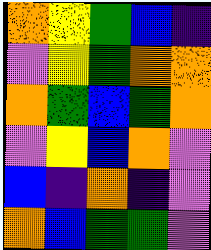[["orange", "yellow", "green", "blue", "indigo"], ["violet", "yellow", "green", "orange", "orange"], ["orange", "green", "blue", "green", "orange"], ["violet", "yellow", "blue", "orange", "violet"], ["blue", "indigo", "orange", "indigo", "violet"], ["orange", "blue", "green", "green", "violet"]]